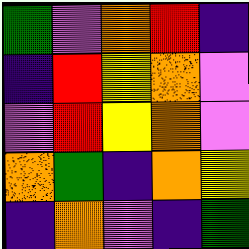[["green", "violet", "orange", "red", "indigo"], ["indigo", "red", "yellow", "orange", "violet"], ["violet", "red", "yellow", "orange", "violet"], ["orange", "green", "indigo", "orange", "yellow"], ["indigo", "orange", "violet", "indigo", "green"]]